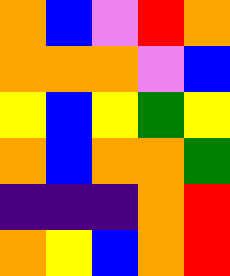[["orange", "blue", "violet", "red", "orange"], ["orange", "orange", "orange", "violet", "blue"], ["yellow", "blue", "yellow", "green", "yellow"], ["orange", "blue", "orange", "orange", "green"], ["indigo", "indigo", "indigo", "orange", "red"], ["orange", "yellow", "blue", "orange", "red"]]